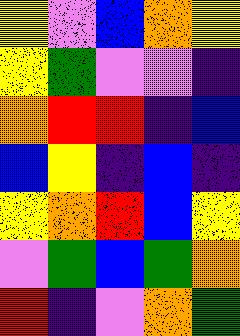[["yellow", "violet", "blue", "orange", "yellow"], ["yellow", "green", "violet", "violet", "indigo"], ["orange", "red", "red", "indigo", "blue"], ["blue", "yellow", "indigo", "blue", "indigo"], ["yellow", "orange", "red", "blue", "yellow"], ["violet", "green", "blue", "green", "orange"], ["red", "indigo", "violet", "orange", "green"]]